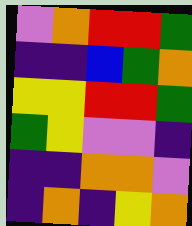[["violet", "orange", "red", "red", "green"], ["indigo", "indigo", "blue", "green", "orange"], ["yellow", "yellow", "red", "red", "green"], ["green", "yellow", "violet", "violet", "indigo"], ["indigo", "indigo", "orange", "orange", "violet"], ["indigo", "orange", "indigo", "yellow", "orange"]]